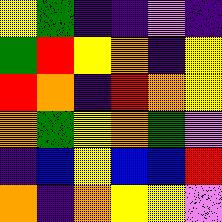[["yellow", "green", "indigo", "indigo", "violet", "indigo"], ["green", "red", "yellow", "orange", "indigo", "yellow"], ["red", "orange", "indigo", "red", "orange", "yellow"], ["orange", "green", "yellow", "orange", "green", "violet"], ["indigo", "blue", "yellow", "blue", "blue", "red"], ["orange", "indigo", "orange", "yellow", "yellow", "violet"]]